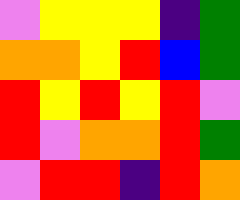[["violet", "yellow", "yellow", "yellow", "indigo", "green"], ["orange", "orange", "yellow", "red", "blue", "green"], ["red", "yellow", "red", "yellow", "red", "violet"], ["red", "violet", "orange", "orange", "red", "green"], ["violet", "red", "red", "indigo", "red", "orange"]]